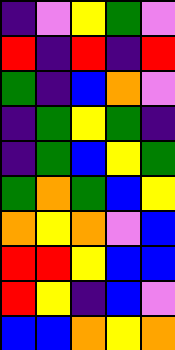[["indigo", "violet", "yellow", "green", "violet"], ["red", "indigo", "red", "indigo", "red"], ["green", "indigo", "blue", "orange", "violet"], ["indigo", "green", "yellow", "green", "indigo"], ["indigo", "green", "blue", "yellow", "green"], ["green", "orange", "green", "blue", "yellow"], ["orange", "yellow", "orange", "violet", "blue"], ["red", "red", "yellow", "blue", "blue"], ["red", "yellow", "indigo", "blue", "violet"], ["blue", "blue", "orange", "yellow", "orange"]]